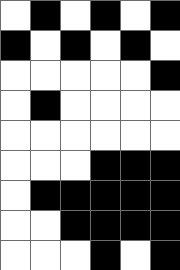[["white", "black", "white", "black", "white", "black"], ["black", "white", "black", "white", "black", "white"], ["white", "white", "white", "white", "white", "black"], ["white", "black", "white", "white", "white", "white"], ["white", "white", "white", "white", "white", "white"], ["white", "white", "white", "black", "black", "black"], ["white", "black", "black", "black", "black", "black"], ["white", "white", "black", "black", "black", "black"], ["white", "white", "white", "black", "white", "black"]]